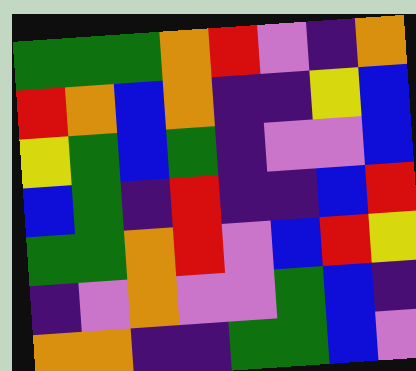[["green", "green", "green", "orange", "red", "violet", "indigo", "orange"], ["red", "orange", "blue", "orange", "indigo", "indigo", "yellow", "blue"], ["yellow", "green", "blue", "green", "indigo", "violet", "violet", "blue"], ["blue", "green", "indigo", "red", "indigo", "indigo", "blue", "red"], ["green", "green", "orange", "red", "violet", "blue", "red", "yellow"], ["indigo", "violet", "orange", "violet", "violet", "green", "blue", "indigo"], ["orange", "orange", "indigo", "indigo", "green", "green", "blue", "violet"]]